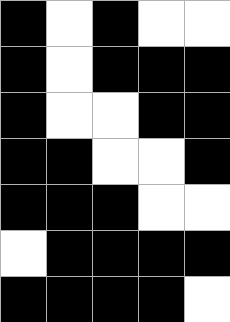[["black", "white", "black", "white", "white"], ["black", "white", "black", "black", "black"], ["black", "white", "white", "black", "black"], ["black", "black", "white", "white", "black"], ["black", "black", "black", "white", "white"], ["white", "black", "black", "black", "black"], ["black", "black", "black", "black", "white"]]